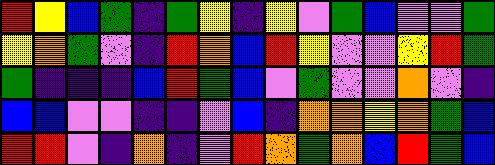[["red", "yellow", "blue", "green", "indigo", "green", "yellow", "indigo", "yellow", "violet", "green", "blue", "violet", "violet", "green"], ["yellow", "orange", "green", "violet", "indigo", "red", "orange", "blue", "red", "yellow", "violet", "violet", "yellow", "red", "green"], ["green", "indigo", "indigo", "indigo", "blue", "red", "green", "blue", "violet", "green", "violet", "violet", "orange", "violet", "indigo"], ["blue", "blue", "violet", "violet", "indigo", "indigo", "violet", "blue", "indigo", "orange", "orange", "yellow", "orange", "green", "blue"], ["red", "red", "violet", "indigo", "orange", "indigo", "violet", "red", "orange", "green", "orange", "blue", "red", "green", "blue"]]